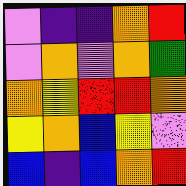[["violet", "indigo", "indigo", "orange", "red"], ["violet", "orange", "violet", "orange", "green"], ["orange", "yellow", "red", "red", "orange"], ["yellow", "orange", "blue", "yellow", "violet"], ["blue", "indigo", "blue", "orange", "red"]]